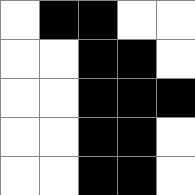[["white", "black", "black", "white", "white"], ["white", "white", "black", "black", "white"], ["white", "white", "black", "black", "black"], ["white", "white", "black", "black", "white"], ["white", "white", "black", "black", "white"]]